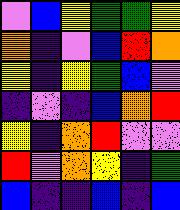[["violet", "blue", "yellow", "green", "green", "yellow"], ["orange", "indigo", "violet", "blue", "red", "orange"], ["yellow", "indigo", "yellow", "green", "blue", "violet"], ["indigo", "violet", "indigo", "blue", "orange", "red"], ["yellow", "indigo", "orange", "red", "violet", "violet"], ["red", "violet", "orange", "yellow", "indigo", "green"], ["blue", "indigo", "indigo", "blue", "indigo", "blue"]]